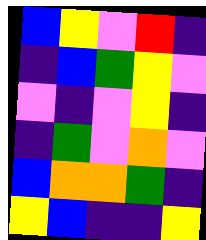[["blue", "yellow", "violet", "red", "indigo"], ["indigo", "blue", "green", "yellow", "violet"], ["violet", "indigo", "violet", "yellow", "indigo"], ["indigo", "green", "violet", "orange", "violet"], ["blue", "orange", "orange", "green", "indigo"], ["yellow", "blue", "indigo", "indigo", "yellow"]]